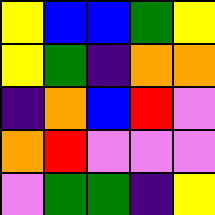[["yellow", "blue", "blue", "green", "yellow"], ["yellow", "green", "indigo", "orange", "orange"], ["indigo", "orange", "blue", "red", "violet"], ["orange", "red", "violet", "violet", "violet"], ["violet", "green", "green", "indigo", "yellow"]]